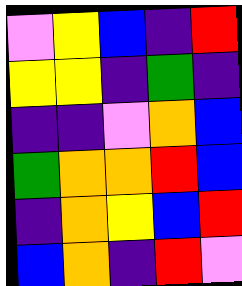[["violet", "yellow", "blue", "indigo", "red"], ["yellow", "yellow", "indigo", "green", "indigo"], ["indigo", "indigo", "violet", "orange", "blue"], ["green", "orange", "orange", "red", "blue"], ["indigo", "orange", "yellow", "blue", "red"], ["blue", "orange", "indigo", "red", "violet"]]